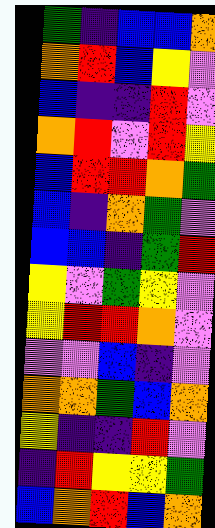[["green", "indigo", "blue", "blue", "orange"], ["orange", "red", "blue", "yellow", "violet"], ["blue", "indigo", "indigo", "red", "violet"], ["orange", "red", "violet", "red", "yellow"], ["blue", "red", "red", "orange", "green"], ["blue", "indigo", "orange", "green", "violet"], ["blue", "blue", "indigo", "green", "red"], ["yellow", "violet", "green", "yellow", "violet"], ["yellow", "red", "red", "orange", "violet"], ["violet", "violet", "blue", "indigo", "violet"], ["orange", "orange", "green", "blue", "orange"], ["yellow", "indigo", "indigo", "red", "violet"], ["indigo", "red", "yellow", "yellow", "green"], ["blue", "orange", "red", "blue", "orange"]]